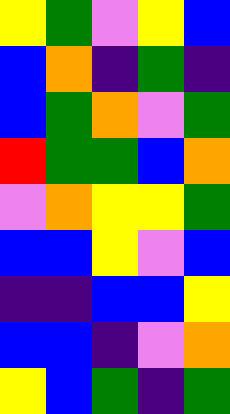[["yellow", "green", "violet", "yellow", "blue"], ["blue", "orange", "indigo", "green", "indigo"], ["blue", "green", "orange", "violet", "green"], ["red", "green", "green", "blue", "orange"], ["violet", "orange", "yellow", "yellow", "green"], ["blue", "blue", "yellow", "violet", "blue"], ["indigo", "indigo", "blue", "blue", "yellow"], ["blue", "blue", "indigo", "violet", "orange"], ["yellow", "blue", "green", "indigo", "green"]]